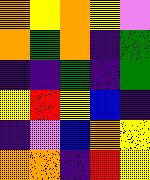[["orange", "yellow", "orange", "yellow", "violet"], ["orange", "green", "orange", "indigo", "green"], ["indigo", "indigo", "green", "indigo", "green"], ["yellow", "red", "yellow", "blue", "indigo"], ["indigo", "violet", "blue", "orange", "yellow"], ["orange", "orange", "indigo", "red", "yellow"]]